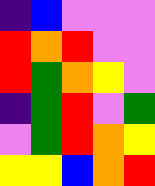[["indigo", "blue", "violet", "violet", "violet"], ["red", "orange", "red", "violet", "violet"], ["red", "green", "orange", "yellow", "violet"], ["indigo", "green", "red", "violet", "green"], ["violet", "green", "red", "orange", "yellow"], ["yellow", "yellow", "blue", "orange", "red"]]